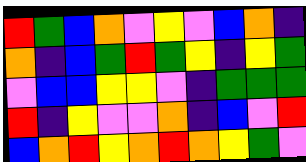[["red", "green", "blue", "orange", "violet", "yellow", "violet", "blue", "orange", "indigo"], ["orange", "indigo", "blue", "green", "red", "green", "yellow", "indigo", "yellow", "green"], ["violet", "blue", "blue", "yellow", "yellow", "violet", "indigo", "green", "green", "green"], ["red", "indigo", "yellow", "violet", "violet", "orange", "indigo", "blue", "violet", "red"], ["blue", "orange", "red", "yellow", "orange", "red", "orange", "yellow", "green", "violet"]]